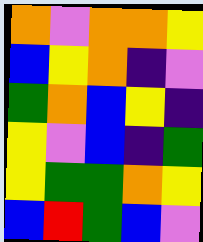[["orange", "violet", "orange", "orange", "yellow"], ["blue", "yellow", "orange", "indigo", "violet"], ["green", "orange", "blue", "yellow", "indigo"], ["yellow", "violet", "blue", "indigo", "green"], ["yellow", "green", "green", "orange", "yellow"], ["blue", "red", "green", "blue", "violet"]]